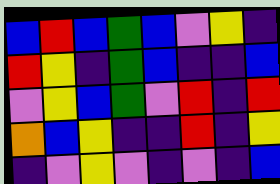[["blue", "red", "blue", "green", "blue", "violet", "yellow", "indigo"], ["red", "yellow", "indigo", "green", "blue", "indigo", "indigo", "blue"], ["violet", "yellow", "blue", "green", "violet", "red", "indigo", "red"], ["orange", "blue", "yellow", "indigo", "indigo", "red", "indigo", "yellow"], ["indigo", "violet", "yellow", "violet", "indigo", "violet", "indigo", "blue"]]